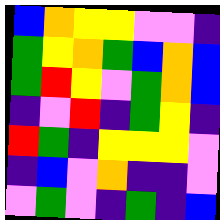[["blue", "orange", "yellow", "yellow", "violet", "violet", "indigo"], ["green", "yellow", "orange", "green", "blue", "orange", "blue"], ["green", "red", "yellow", "violet", "green", "orange", "blue"], ["indigo", "violet", "red", "indigo", "green", "yellow", "indigo"], ["red", "green", "indigo", "yellow", "yellow", "yellow", "violet"], ["indigo", "blue", "violet", "orange", "indigo", "indigo", "violet"], ["violet", "green", "violet", "indigo", "green", "indigo", "blue"]]